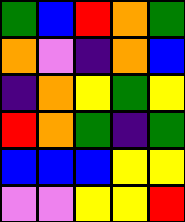[["green", "blue", "red", "orange", "green"], ["orange", "violet", "indigo", "orange", "blue"], ["indigo", "orange", "yellow", "green", "yellow"], ["red", "orange", "green", "indigo", "green"], ["blue", "blue", "blue", "yellow", "yellow"], ["violet", "violet", "yellow", "yellow", "red"]]